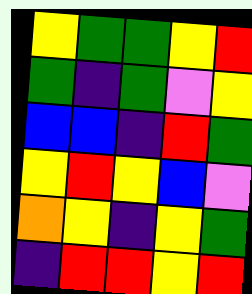[["yellow", "green", "green", "yellow", "red"], ["green", "indigo", "green", "violet", "yellow"], ["blue", "blue", "indigo", "red", "green"], ["yellow", "red", "yellow", "blue", "violet"], ["orange", "yellow", "indigo", "yellow", "green"], ["indigo", "red", "red", "yellow", "red"]]